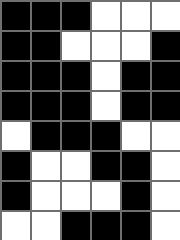[["black", "black", "black", "white", "white", "white"], ["black", "black", "white", "white", "white", "black"], ["black", "black", "black", "white", "black", "black"], ["black", "black", "black", "white", "black", "black"], ["white", "black", "black", "black", "white", "white"], ["black", "white", "white", "black", "black", "white"], ["black", "white", "white", "white", "black", "white"], ["white", "white", "black", "black", "black", "white"]]